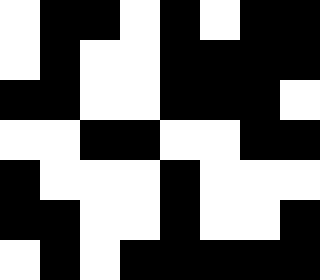[["white", "black", "black", "white", "black", "white", "black", "black"], ["white", "black", "white", "white", "black", "black", "black", "black"], ["black", "black", "white", "white", "black", "black", "black", "white"], ["white", "white", "black", "black", "white", "white", "black", "black"], ["black", "white", "white", "white", "black", "white", "white", "white"], ["black", "black", "white", "white", "black", "white", "white", "black"], ["white", "black", "white", "black", "black", "black", "black", "black"]]